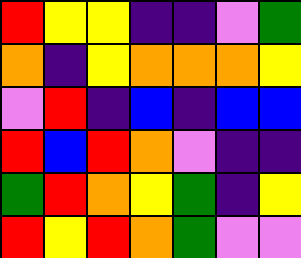[["red", "yellow", "yellow", "indigo", "indigo", "violet", "green"], ["orange", "indigo", "yellow", "orange", "orange", "orange", "yellow"], ["violet", "red", "indigo", "blue", "indigo", "blue", "blue"], ["red", "blue", "red", "orange", "violet", "indigo", "indigo"], ["green", "red", "orange", "yellow", "green", "indigo", "yellow"], ["red", "yellow", "red", "orange", "green", "violet", "violet"]]